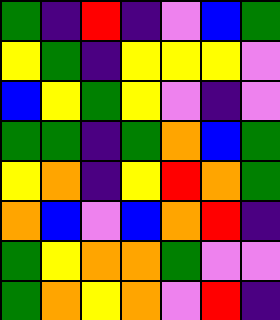[["green", "indigo", "red", "indigo", "violet", "blue", "green"], ["yellow", "green", "indigo", "yellow", "yellow", "yellow", "violet"], ["blue", "yellow", "green", "yellow", "violet", "indigo", "violet"], ["green", "green", "indigo", "green", "orange", "blue", "green"], ["yellow", "orange", "indigo", "yellow", "red", "orange", "green"], ["orange", "blue", "violet", "blue", "orange", "red", "indigo"], ["green", "yellow", "orange", "orange", "green", "violet", "violet"], ["green", "orange", "yellow", "orange", "violet", "red", "indigo"]]